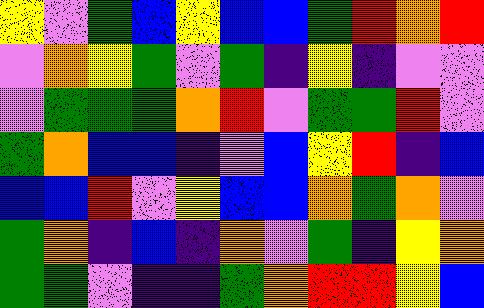[["yellow", "violet", "green", "blue", "yellow", "blue", "blue", "green", "red", "orange", "red"], ["violet", "orange", "yellow", "green", "violet", "green", "indigo", "yellow", "indigo", "violet", "violet"], ["violet", "green", "green", "green", "orange", "red", "violet", "green", "green", "red", "violet"], ["green", "orange", "blue", "blue", "indigo", "violet", "blue", "yellow", "red", "indigo", "blue"], ["blue", "blue", "red", "violet", "yellow", "blue", "blue", "orange", "green", "orange", "violet"], ["green", "orange", "indigo", "blue", "indigo", "orange", "violet", "green", "indigo", "yellow", "orange"], ["green", "green", "violet", "indigo", "indigo", "green", "orange", "red", "red", "yellow", "blue"]]